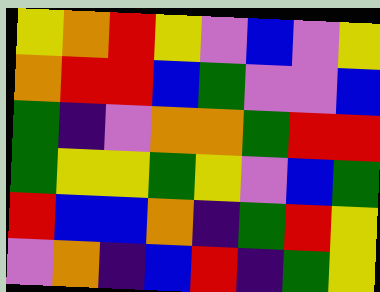[["yellow", "orange", "red", "yellow", "violet", "blue", "violet", "yellow"], ["orange", "red", "red", "blue", "green", "violet", "violet", "blue"], ["green", "indigo", "violet", "orange", "orange", "green", "red", "red"], ["green", "yellow", "yellow", "green", "yellow", "violet", "blue", "green"], ["red", "blue", "blue", "orange", "indigo", "green", "red", "yellow"], ["violet", "orange", "indigo", "blue", "red", "indigo", "green", "yellow"]]